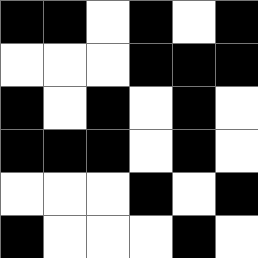[["black", "black", "white", "black", "white", "black"], ["white", "white", "white", "black", "black", "black"], ["black", "white", "black", "white", "black", "white"], ["black", "black", "black", "white", "black", "white"], ["white", "white", "white", "black", "white", "black"], ["black", "white", "white", "white", "black", "white"]]